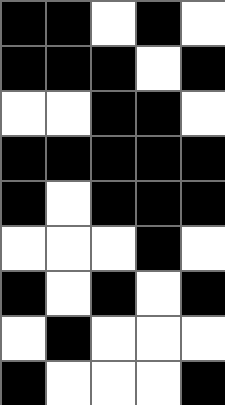[["black", "black", "white", "black", "white"], ["black", "black", "black", "white", "black"], ["white", "white", "black", "black", "white"], ["black", "black", "black", "black", "black"], ["black", "white", "black", "black", "black"], ["white", "white", "white", "black", "white"], ["black", "white", "black", "white", "black"], ["white", "black", "white", "white", "white"], ["black", "white", "white", "white", "black"]]